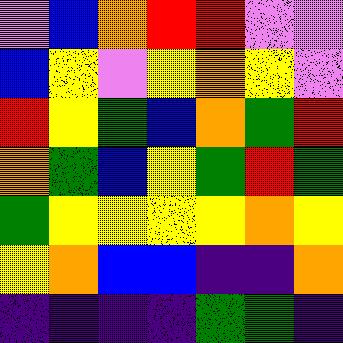[["violet", "blue", "orange", "red", "red", "violet", "violet"], ["blue", "yellow", "violet", "yellow", "orange", "yellow", "violet"], ["red", "yellow", "green", "blue", "orange", "green", "red"], ["orange", "green", "blue", "yellow", "green", "red", "green"], ["green", "yellow", "yellow", "yellow", "yellow", "orange", "yellow"], ["yellow", "orange", "blue", "blue", "indigo", "indigo", "orange"], ["indigo", "indigo", "indigo", "indigo", "green", "green", "indigo"]]